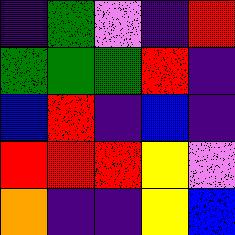[["indigo", "green", "violet", "indigo", "red"], ["green", "green", "green", "red", "indigo"], ["blue", "red", "indigo", "blue", "indigo"], ["red", "red", "red", "yellow", "violet"], ["orange", "indigo", "indigo", "yellow", "blue"]]